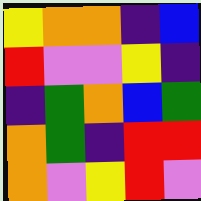[["yellow", "orange", "orange", "indigo", "blue"], ["red", "violet", "violet", "yellow", "indigo"], ["indigo", "green", "orange", "blue", "green"], ["orange", "green", "indigo", "red", "red"], ["orange", "violet", "yellow", "red", "violet"]]